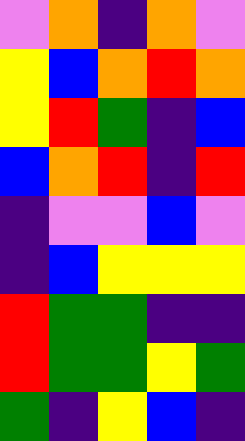[["violet", "orange", "indigo", "orange", "violet"], ["yellow", "blue", "orange", "red", "orange"], ["yellow", "red", "green", "indigo", "blue"], ["blue", "orange", "red", "indigo", "red"], ["indigo", "violet", "violet", "blue", "violet"], ["indigo", "blue", "yellow", "yellow", "yellow"], ["red", "green", "green", "indigo", "indigo"], ["red", "green", "green", "yellow", "green"], ["green", "indigo", "yellow", "blue", "indigo"]]